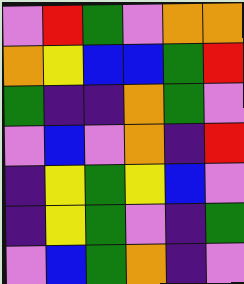[["violet", "red", "green", "violet", "orange", "orange"], ["orange", "yellow", "blue", "blue", "green", "red"], ["green", "indigo", "indigo", "orange", "green", "violet"], ["violet", "blue", "violet", "orange", "indigo", "red"], ["indigo", "yellow", "green", "yellow", "blue", "violet"], ["indigo", "yellow", "green", "violet", "indigo", "green"], ["violet", "blue", "green", "orange", "indigo", "violet"]]